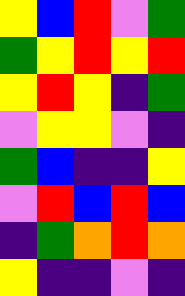[["yellow", "blue", "red", "violet", "green"], ["green", "yellow", "red", "yellow", "red"], ["yellow", "red", "yellow", "indigo", "green"], ["violet", "yellow", "yellow", "violet", "indigo"], ["green", "blue", "indigo", "indigo", "yellow"], ["violet", "red", "blue", "red", "blue"], ["indigo", "green", "orange", "red", "orange"], ["yellow", "indigo", "indigo", "violet", "indigo"]]